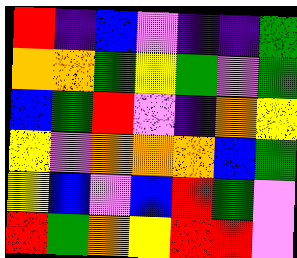[["red", "indigo", "blue", "violet", "indigo", "indigo", "green"], ["orange", "orange", "green", "yellow", "green", "violet", "green"], ["blue", "green", "red", "violet", "indigo", "orange", "yellow"], ["yellow", "violet", "orange", "orange", "orange", "blue", "green"], ["yellow", "blue", "violet", "blue", "red", "green", "violet"], ["red", "green", "orange", "yellow", "red", "red", "violet"]]